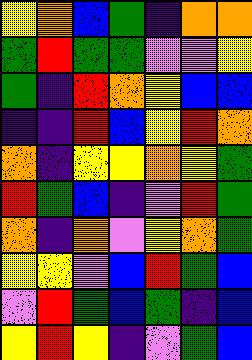[["yellow", "orange", "blue", "green", "indigo", "orange", "orange"], ["green", "red", "green", "green", "violet", "violet", "yellow"], ["green", "indigo", "red", "orange", "yellow", "blue", "blue"], ["indigo", "indigo", "red", "blue", "yellow", "red", "orange"], ["orange", "indigo", "yellow", "yellow", "orange", "yellow", "green"], ["red", "green", "blue", "indigo", "violet", "red", "green"], ["orange", "indigo", "orange", "violet", "yellow", "orange", "green"], ["yellow", "yellow", "violet", "blue", "red", "green", "blue"], ["violet", "red", "green", "blue", "green", "indigo", "blue"], ["yellow", "red", "yellow", "indigo", "violet", "green", "blue"]]